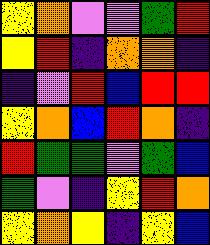[["yellow", "orange", "violet", "violet", "green", "red"], ["yellow", "red", "indigo", "orange", "orange", "indigo"], ["indigo", "violet", "red", "blue", "red", "red"], ["yellow", "orange", "blue", "red", "orange", "indigo"], ["red", "green", "green", "violet", "green", "blue"], ["green", "violet", "indigo", "yellow", "red", "orange"], ["yellow", "orange", "yellow", "indigo", "yellow", "blue"]]